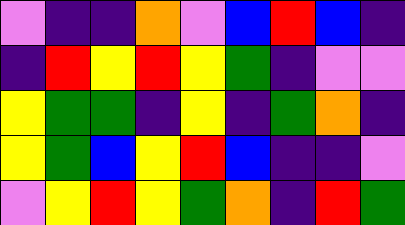[["violet", "indigo", "indigo", "orange", "violet", "blue", "red", "blue", "indigo"], ["indigo", "red", "yellow", "red", "yellow", "green", "indigo", "violet", "violet"], ["yellow", "green", "green", "indigo", "yellow", "indigo", "green", "orange", "indigo"], ["yellow", "green", "blue", "yellow", "red", "blue", "indigo", "indigo", "violet"], ["violet", "yellow", "red", "yellow", "green", "orange", "indigo", "red", "green"]]